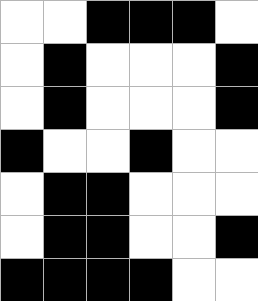[["white", "white", "black", "black", "black", "white"], ["white", "black", "white", "white", "white", "black"], ["white", "black", "white", "white", "white", "black"], ["black", "white", "white", "black", "white", "white"], ["white", "black", "black", "white", "white", "white"], ["white", "black", "black", "white", "white", "black"], ["black", "black", "black", "black", "white", "white"]]